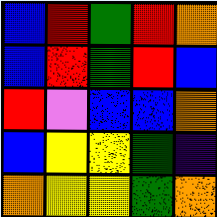[["blue", "red", "green", "red", "orange"], ["blue", "red", "green", "red", "blue"], ["red", "violet", "blue", "blue", "orange"], ["blue", "yellow", "yellow", "green", "indigo"], ["orange", "yellow", "yellow", "green", "orange"]]